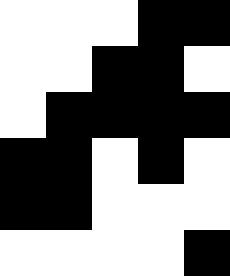[["white", "white", "white", "black", "black"], ["white", "white", "black", "black", "white"], ["white", "black", "black", "black", "black"], ["black", "black", "white", "black", "white"], ["black", "black", "white", "white", "white"], ["white", "white", "white", "white", "black"]]